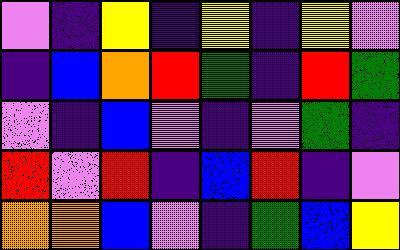[["violet", "indigo", "yellow", "indigo", "yellow", "indigo", "yellow", "violet"], ["indigo", "blue", "orange", "red", "green", "indigo", "red", "green"], ["violet", "indigo", "blue", "violet", "indigo", "violet", "green", "indigo"], ["red", "violet", "red", "indigo", "blue", "red", "indigo", "violet"], ["orange", "orange", "blue", "violet", "indigo", "green", "blue", "yellow"]]